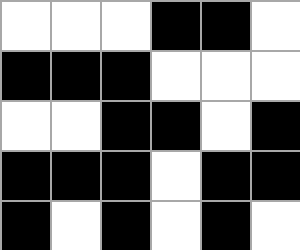[["white", "white", "white", "black", "black", "white"], ["black", "black", "black", "white", "white", "white"], ["white", "white", "black", "black", "white", "black"], ["black", "black", "black", "white", "black", "black"], ["black", "white", "black", "white", "black", "white"]]